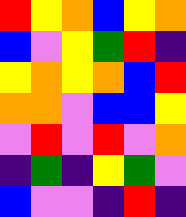[["red", "yellow", "orange", "blue", "yellow", "orange"], ["blue", "violet", "yellow", "green", "red", "indigo"], ["yellow", "orange", "yellow", "orange", "blue", "red"], ["orange", "orange", "violet", "blue", "blue", "yellow"], ["violet", "red", "violet", "red", "violet", "orange"], ["indigo", "green", "indigo", "yellow", "green", "violet"], ["blue", "violet", "violet", "indigo", "red", "indigo"]]